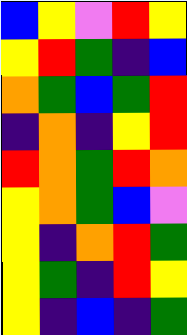[["blue", "yellow", "violet", "red", "yellow"], ["yellow", "red", "green", "indigo", "blue"], ["orange", "green", "blue", "green", "red"], ["indigo", "orange", "indigo", "yellow", "red"], ["red", "orange", "green", "red", "orange"], ["yellow", "orange", "green", "blue", "violet"], ["yellow", "indigo", "orange", "red", "green"], ["yellow", "green", "indigo", "red", "yellow"], ["yellow", "indigo", "blue", "indigo", "green"]]